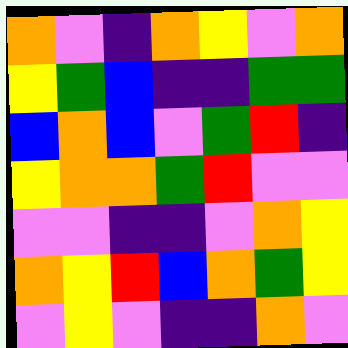[["orange", "violet", "indigo", "orange", "yellow", "violet", "orange"], ["yellow", "green", "blue", "indigo", "indigo", "green", "green"], ["blue", "orange", "blue", "violet", "green", "red", "indigo"], ["yellow", "orange", "orange", "green", "red", "violet", "violet"], ["violet", "violet", "indigo", "indigo", "violet", "orange", "yellow"], ["orange", "yellow", "red", "blue", "orange", "green", "yellow"], ["violet", "yellow", "violet", "indigo", "indigo", "orange", "violet"]]